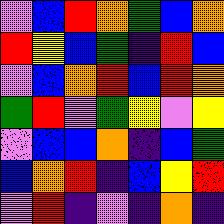[["violet", "blue", "red", "orange", "green", "blue", "orange"], ["red", "yellow", "blue", "green", "indigo", "red", "blue"], ["violet", "blue", "orange", "red", "blue", "red", "orange"], ["green", "red", "violet", "green", "yellow", "violet", "yellow"], ["violet", "blue", "blue", "orange", "indigo", "blue", "green"], ["blue", "orange", "red", "indigo", "blue", "yellow", "red"], ["violet", "red", "indigo", "violet", "indigo", "orange", "indigo"]]